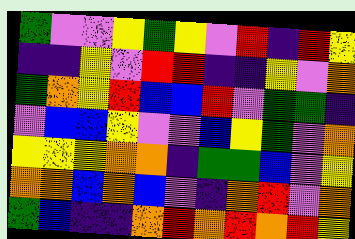[["green", "violet", "violet", "yellow", "green", "yellow", "violet", "red", "indigo", "red", "yellow"], ["indigo", "indigo", "yellow", "violet", "red", "red", "indigo", "indigo", "yellow", "violet", "orange"], ["green", "orange", "yellow", "red", "blue", "blue", "red", "violet", "green", "green", "indigo"], ["violet", "blue", "blue", "yellow", "violet", "violet", "blue", "yellow", "green", "violet", "orange"], ["yellow", "yellow", "yellow", "orange", "orange", "indigo", "green", "green", "blue", "violet", "yellow"], ["orange", "orange", "blue", "orange", "blue", "violet", "indigo", "orange", "red", "violet", "orange"], ["green", "blue", "indigo", "indigo", "orange", "red", "orange", "red", "orange", "red", "yellow"]]